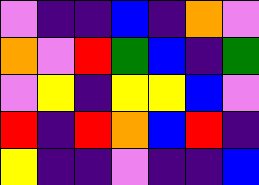[["violet", "indigo", "indigo", "blue", "indigo", "orange", "violet"], ["orange", "violet", "red", "green", "blue", "indigo", "green"], ["violet", "yellow", "indigo", "yellow", "yellow", "blue", "violet"], ["red", "indigo", "red", "orange", "blue", "red", "indigo"], ["yellow", "indigo", "indigo", "violet", "indigo", "indigo", "blue"]]